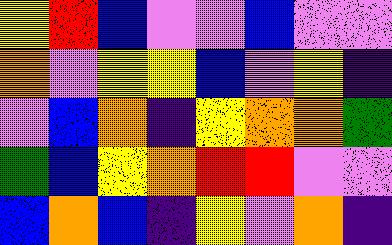[["yellow", "red", "blue", "violet", "violet", "blue", "violet", "violet"], ["orange", "violet", "yellow", "yellow", "blue", "violet", "yellow", "indigo"], ["violet", "blue", "orange", "indigo", "yellow", "orange", "orange", "green"], ["green", "blue", "yellow", "orange", "red", "red", "violet", "violet"], ["blue", "orange", "blue", "indigo", "yellow", "violet", "orange", "indigo"]]